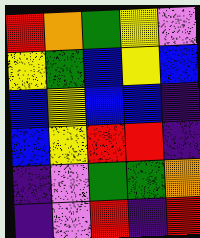[["red", "orange", "green", "yellow", "violet"], ["yellow", "green", "blue", "yellow", "blue"], ["blue", "yellow", "blue", "blue", "indigo"], ["blue", "yellow", "red", "red", "indigo"], ["indigo", "violet", "green", "green", "orange"], ["indigo", "violet", "red", "indigo", "red"]]